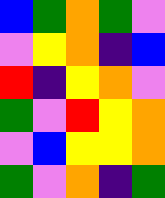[["blue", "green", "orange", "green", "violet"], ["violet", "yellow", "orange", "indigo", "blue"], ["red", "indigo", "yellow", "orange", "violet"], ["green", "violet", "red", "yellow", "orange"], ["violet", "blue", "yellow", "yellow", "orange"], ["green", "violet", "orange", "indigo", "green"]]